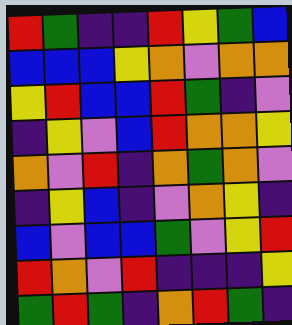[["red", "green", "indigo", "indigo", "red", "yellow", "green", "blue"], ["blue", "blue", "blue", "yellow", "orange", "violet", "orange", "orange"], ["yellow", "red", "blue", "blue", "red", "green", "indigo", "violet"], ["indigo", "yellow", "violet", "blue", "red", "orange", "orange", "yellow"], ["orange", "violet", "red", "indigo", "orange", "green", "orange", "violet"], ["indigo", "yellow", "blue", "indigo", "violet", "orange", "yellow", "indigo"], ["blue", "violet", "blue", "blue", "green", "violet", "yellow", "red"], ["red", "orange", "violet", "red", "indigo", "indigo", "indigo", "yellow"], ["green", "red", "green", "indigo", "orange", "red", "green", "indigo"]]